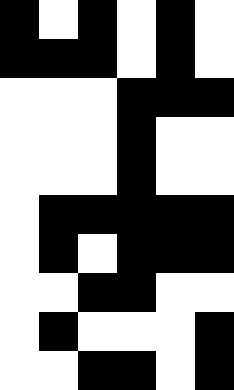[["black", "white", "black", "white", "black", "white"], ["black", "black", "black", "white", "black", "white"], ["white", "white", "white", "black", "black", "black"], ["white", "white", "white", "black", "white", "white"], ["white", "white", "white", "black", "white", "white"], ["white", "black", "black", "black", "black", "black"], ["white", "black", "white", "black", "black", "black"], ["white", "white", "black", "black", "white", "white"], ["white", "black", "white", "white", "white", "black"], ["white", "white", "black", "black", "white", "black"]]